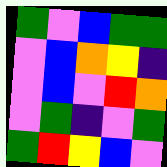[["green", "violet", "blue", "green", "green"], ["violet", "blue", "orange", "yellow", "indigo"], ["violet", "blue", "violet", "red", "orange"], ["violet", "green", "indigo", "violet", "green"], ["green", "red", "yellow", "blue", "violet"]]